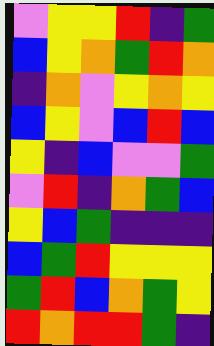[["violet", "yellow", "yellow", "red", "indigo", "green"], ["blue", "yellow", "orange", "green", "red", "orange"], ["indigo", "orange", "violet", "yellow", "orange", "yellow"], ["blue", "yellow", "violet", "blue", "red", "blue"], ["yellow", "indigo", "blue", "violet", "violet", "green"], ["violet", "red", "indigo", "orange", "green", "blue"], ["yellow", "blue", "green", "indigo", "indigo", "indigo"], ["blue", "green", "red", "yellow", "yellow", "yellow"], ["green", "red", "blue", "orange", "green", "yellow"], ["red", "orange", "red", "red", "green", "indigo"]]